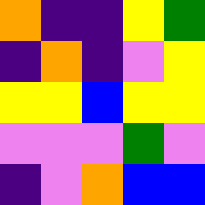[["orange", "indigo", "indigo", "yellow", "green"], ["indigo", "orange", "indigo", "violet", "yellow"], ["yellow", "yellow", "blue", "yellow", "yellow"], ["violet", "violet", "violet", "green", "violet"], ["indigo", "violet", "orange", "blue", "blue"]]